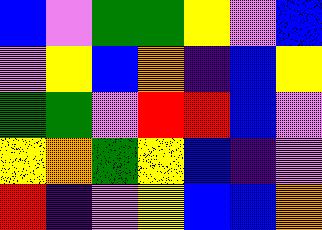[["blue", "violet", "green", "green", "yellow", "violet", "blue"], ["violet", "yellow", "blue", "orange", "indigo", "blue", "yellow"], ["green", "green", "violet", "red", "red", "blue", "violet"], ["yellow", "orange", "green", "yellow", "blue", "indigo", "violet"], ["red", "indigo", "violet", "yellow", "blue", "blue", "orange"]]